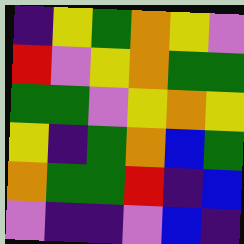[["indigo", "yellow", "green", "orange", "yellow", "violet"], ["red", "violet", "yellow", "orange", "green", "green"], ["green", "green", "violet", "yellow", "orange", "yellow"], ["yellow", "indigo", "green", "orange", "blue", "green"], ["orange", "green", "green", "red", "indigo", "blue"], ["violet", "indigo", "indigo", "violet", "blue", "indigo"]]